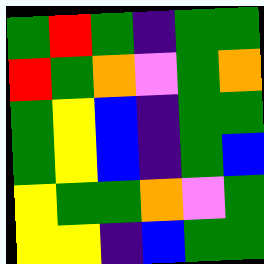[["green", "red", "green", "indigo", "green", "green"], ["red", "green", "orange", "violet", "green", "orange"], ["green", "yellow", "blue", "indigo", "green", "green"], ["green", "yellow", "blue", "indigo", "green", "blue"], ["yellow", "green", "green", "orange", "violet", "green"], ["yellow", "yellow", "indigo", "blue", "green", "green"]]